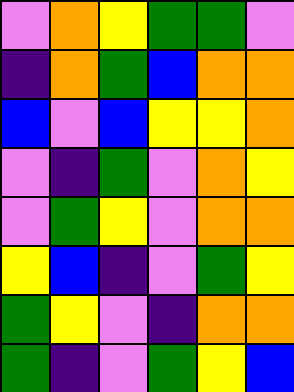[["violet", "orange", "yellow", "green", "green", "violet"], ["indigo", "orange", "green", "blue", "orange", "orange"], ["blue", "violet", "blue", "yellow", "yellow", "orange"], ["violet", "indigo", "green", "violet", "orange", "yellow"], ["violet", "green", "yellow", "violet", "orange", "orange"], ["yellow", "blue", "indigo", "violet", "green", "yellow"], ["green", "yellow", "violet", "indigo", "orange", "orange"], ["green", "indigo", "violet", "green", "yellow", "blue"]]